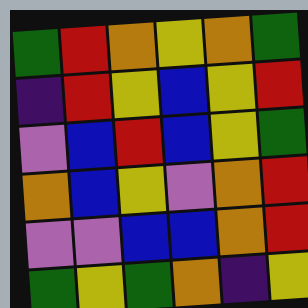[["green", "red", "orange", "yellow", "orange", "green"], ["indigo", "red", "yellow", "blue", "yellow", "red"], ["violet", "blue", "red", "blue", "yellow", "green"], ["orange", "blue", "yellow", "violet", "orange", "red"], ["violet", "violet", "blue", "blue", "orange", "red"], ["green", "yellow", "green", "orange", "indigo", "yellow"]]